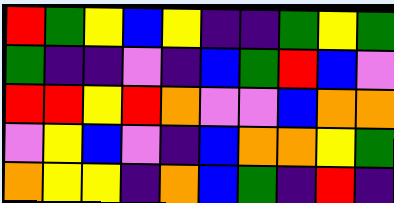[["red", "green", "yellow", "blue", "yellow", "indigo", "indigo", "green", "yellow", "green"], ["green", "indigo", "indigo", "violet", "indigo", "blue", "green", "red", "blue", "violet"], ["red", "red", "yellow", "red", "orange", "violet", "violet", "blue", "orange", "orange"], ["violet", "yellow", "blue", "violet", "indigo", "blue", "orange", "orange", "yellow", "green"], ["orange", "yellow", "yellow", "indigo", "orange", "blue", "green", "indigo", "red", "indigo"]]